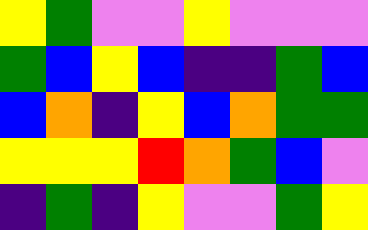[["yellow", "green", "violet", "violet", "yellow", "violet", "violet", "violet"], ["green", "blue", "yellow", "blue", "indigo", "indigo", "green", "blue"], ["blue", "orange", "indigo", "yellow", "blue", "orange", "green", "green"], ["yellow", "yellow", "yellow", "red", "orange", "green", "blue", "violet"], ["indigo", "green", "indigo", "yellow", "violet", "violet", "green", "yellow"]]